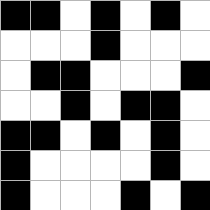[["black", "black", "white", "black", "white", "black", "white"], ["white", "white", "white", "black", "white", "white", "white"], ["white", "black", "black", "white", "white", "white", "black"], ["white", "white", "black", "white", "black", "black", "white"], ["black", "black", "white", "black", "white", "black", "white"], ["black", "white", "white", "white", "white", "black", "white"], ["black", "white", "white", "white", "black", "white", "black"]]